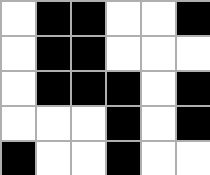[["white", "black", "black", "white", "white", "black"], ["white", "black", "black", "white", "white", "white"], ["white", "black", "black", "black", "white", "black"], ["white", "white", "white", "black", "white", "black"], ["black", "white", "white", "black", "white", "white"]]